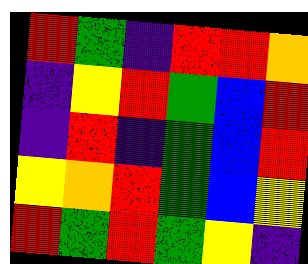[["red", "green", "indigo", "red", "red", "orange"], ["indigo", "yellow", "red", "green", "blue", "red"], ["indigo", "red", "indigo", "green", "blue", "red"], ["yellow", "orange", "red", "green", "blue", "yellow"], ["red", "green", "red", "green", "yellow", "indigo"]]